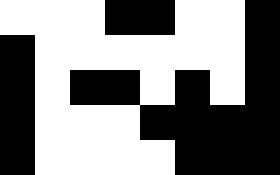[["white", "white", "white", "black", "black", "white", "white", "black"], ["black", "white", "white", "white", "white", "white", "white", "black"], ["black", "white", "black", "black", "white", "black", "white", "black"], ["black", "white", "white", "white", "black", "black", "black", "black"], ["black", "white", "white", "white", "white", "black", "black", "black"]]